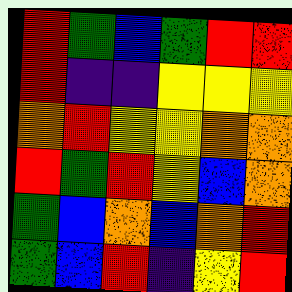[["red", "green", "blue", "green", "red", "red"], ["red", "indigo", "indigo", "yellow", "yellow", "yellow"], ["orange", "red", "yellow", "yellow", "orange", "orange"], ["red", "green", "red", "yellow", "blue", "orange"], ["green", "blue", "orange", "blue", "orange", "red"], ["green", "blue", "red", "indigo", "yellow", "red"]]